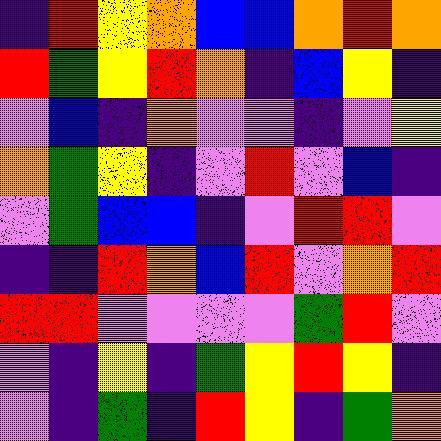[["indigo", "red", "yellow", "orange", "blue", "blue", "orange", "red", "orange"], ["red", "green", "yellow", "red", "orange", "indigo", "blue", "yellow", "indigo"], ["violet", "blue", "indigo", "orange", "violet", "violet", "indigo", "violet", "yellow"], ["orange", "green", "yellow", "indigo", "violet", "red", "violet", "blue", "indigo"], ["violet", "green", "blue", "blue", "indigo", "violet", "red", "red", "violet"], ["indigo", "indigo", "red", "orange", "blue", "red", "violet", "orange", "red"], ["red", "red", "violet", "violet", "violet", "violet", "green", "red", "violet"], ["violet", "indigo", "yellow", "indigo", "green", "yellow", "red", "yellow", "indigo"], ["violet", "indigo", "green", "indigo", "red", "yellow", "indigo", "green", "orange"]]